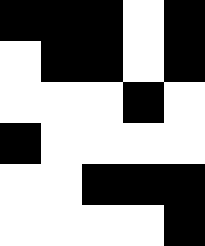[["black", "black", "black", "white", "black"], ["white", "black", "black", "white", "black"], ["white", "white", "white", "black", "white"], ["black", "white", "white", "white", "white"], ["white", "white", "black", "black", "black"], ["white", "white", "white", "white", "black"]]